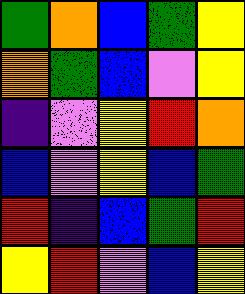[["green", "orange", "blue", "green", "yellow"], ["orange", "green", "blue", "violet", "yellow"], ["indigo", "violet", "yellow", "red", "orange"], ["blue", "violet", "yellow", "blue", "green"], ["red", "indigo", "blue", "green", "red"], ["yellow", "red", "violet", "blue", "yellow"]]